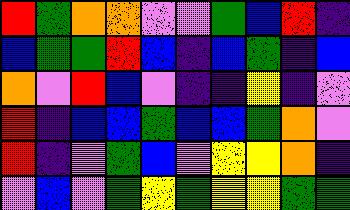[["red", "green", "orange", "orange", "violet", "violet", "green", "blue", "red", "indigo"], ["blue", "green", "green", "red", "blue", "indigo", "blue", "green", "indigo", "blue"], ["orange", "violet", "red", "blue", "violet", "indigo", "indigo", "yellow", "indigo", "violet"], ["red", "indigo", "blue", "blue", "green", "blue", "blue", "green", "orange", "violet"], ["red", "indigo", "violet", "green", "blue", "violet", "yellow", "yellow", "orange", "indigo"], ["violet", "blue", "violet", "green", "yellow", "green", "yellow", "yellow", "green", "green"]]